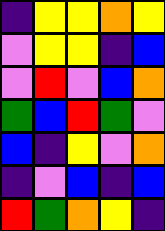[["indigo", "yellow", "yellow", "orange", "yellow"], ["violet", "yellow", "yellow", "indigo", "blue"], ["violet", "red", "violet", "blue", "orange"], ["green", "blue", "red", "green", "violet"], ["blue", "indigo", "yellow", "violet", "orange"], ["indigo", "violet", "blue", "indigo", "blue"], ["red", "green", "orange", "yellow", "indigo"]]